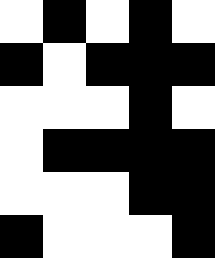[["white", "black", "white", "black", "white"], ["black", "white", "black", "black", "black"], ["white", "white", "white", "black", "white"], ["white", "black", "black", "black", "black"], ["white", "white", "white", "black", "black"], ["black", "white", "white", "white", "black"]]